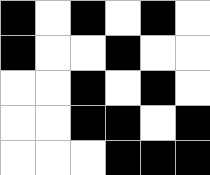[["black", "white", "black", "white", "black", "white"], ["black", "white", "white", "black", "white", "white"], ["white", "white", "black", "white", "black", "white"], ["white", "white", "black", "black", "white", "black"], ["white", "white", "white", "black", "black", "black"]]